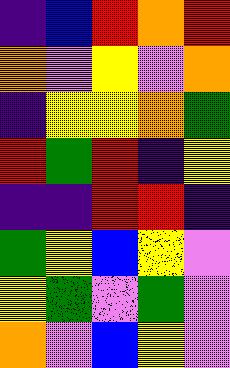[["indigo", "blue", "red", "orange", "red"], ["orange", "violet", "yellow", "violet", "orange"], ["indigo", "yellow", "yellow", "orange", "green"], ["red", "green", "red", "indigo", "yellow"], ["indigo", "indigo", "red", "red", "indigo"], ["green", "yellow", "blue", "yellow", "violet"], ["yellow", "green", "violet", "green", "violet"], ["orange", "violet", "blue", "yellow", "violet"]]